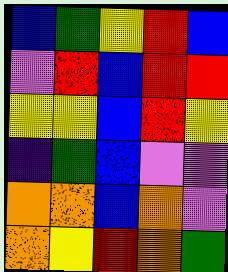[["blue", "green", "yellow", "red", "blue"], ["violet", "red", "blue", "red", "red"], ["yellow", "yellow", "blue", "red", "yellow"], ["indigo", "green", "blue", "violet", "violet"], ["orange", "orange", "blue", "orange", "violet"], ["orange", "yellow", "red", "orange", "green"]]